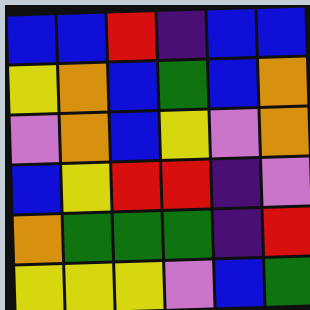[["blue", "blue", "red", "indigo", "blue", "blue"], ["yellow", "orange", "blue", "green", "blue", "orange"], ["violet", "orange", "blue", "yellow", "violet", "orange"], ["blue", "yellow", "red", "red", "indigo", "violet"], ["orange", "green", "green", "green", "indigo", "red"], ["yellow", "yellow", "yellow", "violet", "blue", "green"]]